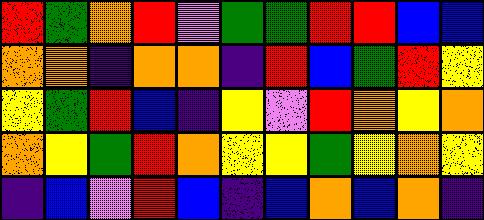[["red", "green", "orange", "red", "violet", "green", "green", "red", "red", "blue", "blue"], ["orange", "orange", "indigo", "orange", "orange", "indigo", "red", "blue", "green", "red", "yellow"], ["yellow", "green", "red", "blue", "indigo", "yellow", "violet", "red", "orange", "yellow", "orange"], ["orange", "yellow", "green", "red", "orange", "yellow", "yellow", "green", "yellow", "orange", "yellow"], ["indigo", "blue", "violet", "red", "blue", "indigo", "blue", "orange", "blue", "orange", "indigo"]]